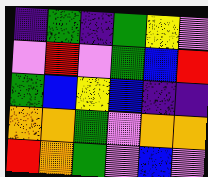[["indigo", "green", "indigo", "green", "yellow", "violet"], ["violet", "red", "violet", "green", "blue", "red"], ["green", "blue", "yellow", "blue", "indigo", "indigo"], ["orange", "orange", "green", "violet", "orange", "orange"], ["red", "orange", "green", "violet", "blue", "violet"]]